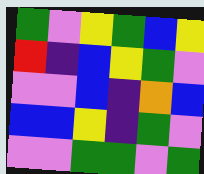[["green", "violet", "yellow", "green", "blue", "yellow"], ["red", "indigo", "blue", "yellow", "green", "violet"], ["violet", "violet", "blue", "indigo", "orange", "blue"], ["blue", "blue", "yellow", "indigo", "green", "violet"], ["violet", "violet", "green", "green", "violet", "green"]]